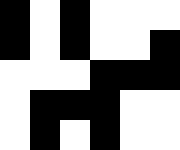[["black", "white", "black", "white", "white", "white"], ["black", "white", "black", "white", "white", "black"], ["white", "white", "white", "black", "black", "black"], ["white", "black", "black", "black", "white", "white"], ["white", "black", "white", "black", "white", "white"]]